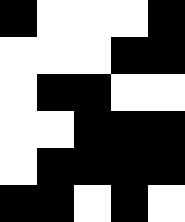[["black", "white", "white", "white", "black"], ["white", "white", "white", "black", "black"], ["white", "black", "black", "white", "white"], ["white", "white", "black", "black", "black"], ["white", "black", "black", "black", "black"], ["black", "black", "white", "black", "white"]]